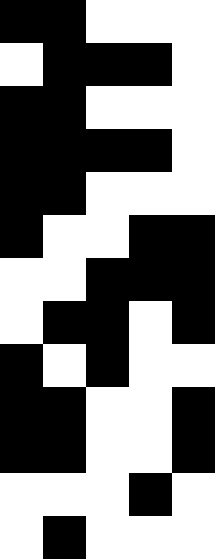[["black", "black", "white", "white", "white"], ["white", "black", "black", "black", "white"], ["black", "black", "white", "white", "white"], ["black", "black", "black", "black", "white"], ["black", "black", "white", "white", "white"], ["black", "white", "white", "black", "black"], ["white", "white", "black", "black", "black"], ["white", "black", "black", "white", "black"], ["black", "white", "black", "white", "white"], ["black", "black", "white", "white", "black"], ["black", "black", "white", "white", "black"], ["white", "white", "white", "black", "white"], ["white", "black", "white", "white", "white"]]